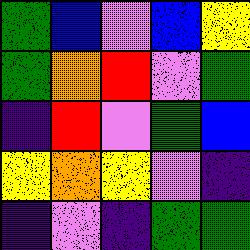[["green", "blue", "violet", "blue", "yellow"], ["green", "orange", "red", "violet", "green"], ["indigo", "red", "violet", "green", "blue"], ["yellow", "orange", "yellow", "violet", "indigo"], ["indigo", "violet", "indigo", "green", "green"]]